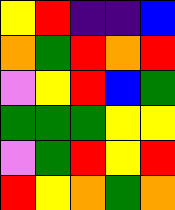[["yellow", "red", "indigo", "indigo", "blue"], ["orange", "green", "red", "orange", "red"], ["violet", "yellow", "red", "blue", "green"], ["green", "green", "green", "yellow", "yellow"], ["violet", "green", "red", "yellow", "red"], ["red", "yellow", "orange", "green", "orange"]]